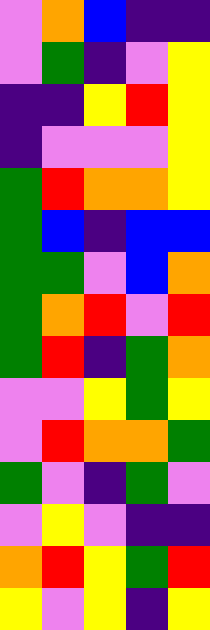[["violet", "orange", "blue", "indigo", "indigo"], ["violet", "green", "indigo", "violet", "yellow"], ["indigo", "indigo", "yellow", "red", "yellow"], ["indigo", "violet", "violet", "violet", "yellow"], ["green", "red", "orange", "orange", "yellow"], ["green", "blue", "indigo", "blue", "blue"], ["green", "green", "violet", "blue", "orange"], ["green", "orange", "red", "violet", "red"], ["green", "red", "indigo", "green", "orange"], ["violet", "violet", "yellow", "green", "yellow"], ["violet", "red", "orange", "orange", "green"], ["green", "violet", "indigo", "green", "violet"], ["violet", "yellow", "violet", "indigo", "indigo"], ["orange", "red", "yellow", "green", "red"], ["yellow", "violet", "yellow", "indigo", "yellow"]]